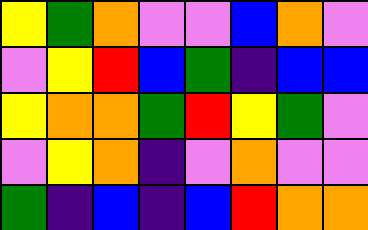[["yellow", "green", "orange", "violet", "violet", "blue", "orange", "violet"], ["violet", "yellow", "red", "blue", "green", "indigo", "blue", "blue"], ["yellow", "orange", "orange", "green", "red", "yellow", "green", "violet"], ["violet", "yellow", "orange", "indigo", "violet", "orange", "violet", "violet"], ["green", "indigo", "blue", "indigo", "blue", "red", "orange", "orange"]]